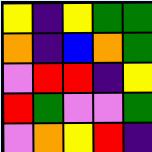[["yellow", "indigo", "yellow", "green", "green"], ["orange", "indigo", "blue", "orange", "green"], ["violet", "red", "red", "indigo", "yellow"], ["red", "green", "violet", "violet", "green"], ["violet", "orange", "yellow", "red", "indigo"]]